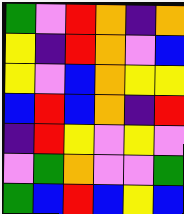[["green", "violet", "red", "orange", "indigo", "orange"], ["yellow", "indigo", "red", "orange", "violet", "blue"], ["yellow", "violet", "blue", "orange", "yellow", "yellow"], ["blue", "red", "blue", "orange", "indigo", "red"], ["indigo", "red", "yellow", "violet", "yellow", "violet"], ["violet", "green", "orange", "violet", "violet", "green"], ["green", "blue", "red", "blue", "yellow", "blue"]]